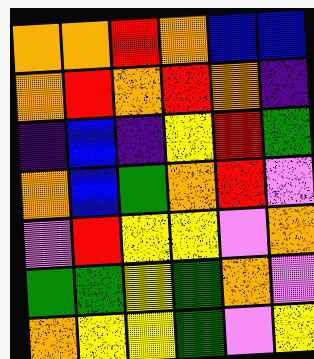[["orange", "orange", "red", "orange", "blue", "blue"], ["orange", "red", "orange", "red", "orange", "indigo"], ["indigo", "blue", "indigo", "yellow", "red", "green"], ["orange", "blue", "green", "orange", "red", "violet"], ["violet", "red", "yellow", "yellow", "violet", "orange"], ["green", "green", "yellow", "green", "orange", "violet"], ["orange", "yellow", "yellow", "green", "violet", "yellow"]]